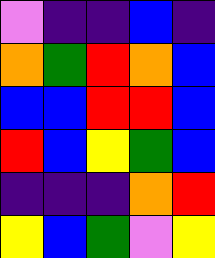[["violet", "indigo", "indigo", "blue", "indigo"], ["orange", "green", "red", "orange", "blue"], ["blue", "blue", "red", "red", "blue"], ["red", "blue", "yellow", "green", "blue"], ["indigo", "indigo", "indigo", "orange", "red"], ["yellow", "blue", "green", "violet", "yellow"]]